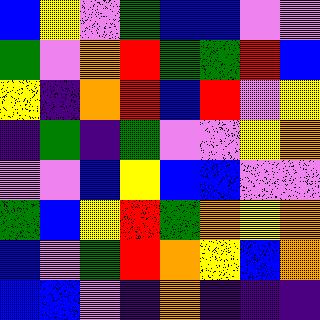[["blue", "yellow", "violet", "green", "blue", "blue", "violet", "violet"], ["green", "violet", "orange", "red", "green", "green", "red", "blue"], ["yellow", "indigo", "orange", "red", "blue", "red", "violet", "yellow"], ["indigo", "green", "indigo", "green", "violet", "violet", "yellow", "orange"], ["violet", "violet", "blue", "yellow", "blue", "blue", "violet", "violet"], ["green", "blue", "yellow", "red", "green", "orange", "yellow", "orange"], ["blue", "violet", "green", "red", "orange", "yellow", "blue", "orange"], ["blue", "blue", "violet", "indigo", "orange", "indigo", "indigo", "indigo"]]